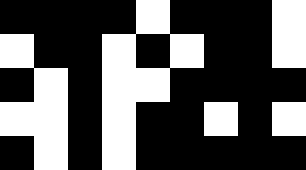[["black", "black", "black", "black", "white", "black", "black", "black", "white"], ["white", "black", "black", "white", "black", "white", "black", "black", "white"], ["black", "white", "black", "white", "white", "black", "black", "black", "black"], ["white", "white", "black", "white", "black", "black", "white", "black", "white"], ["black", "white", "black", "white", "black", "black", "black", "black", "black"]]